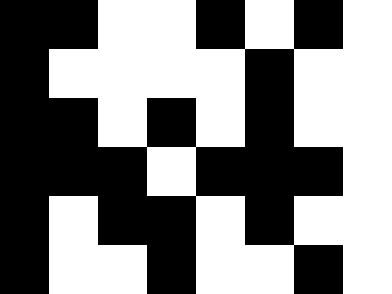[["black", "black", "white", "white", "black", "white", "black", "white"], ["black", "white", "white", "white", "white", "black", "white", "white"], ["black", "black", "white", "black", "white", "black", "white", "white"], ["black", "black", "black", "white", "black", "black", "black", "white"], ["black", "white", "black", "black", "white", "black", "white", "white"], ["black", "white", "white", "black", "white", "white", "black", "white"]]